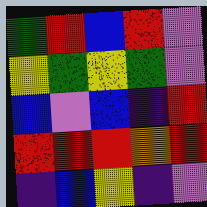[["green", "red", "blue", "red", "violet"], ["yellow", "green", "yellow", "green", "violet"], ["blue", "violet", "blue", "indigo", "red"], ["red", "red", "red", "orange", "red"], ["indigo", "blue", "yellow", "indigo", "violet"]]